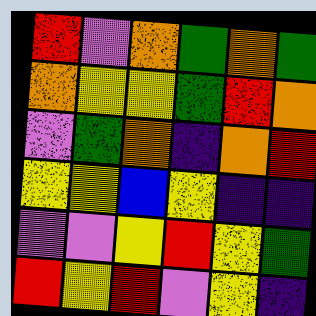[["red", "violet", "orange", "green", "orange", "green"], ["orange", "yellow", "yellow", "green", "red", "orange"], ["violet", "green", "orange", "indigo", "orange", "red"], ["yellow", "yellow", "blue", "yellow", "indigo", "indigo"], ["violet", "violet", "yellow", "red", "yellow", "green"], ["red", "yellow", "red", "violet", "yellow", "indigo"]]